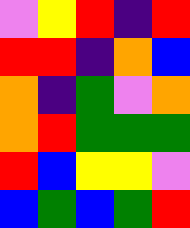[["violet", "yellow", "red", "indigo", "red"], ["red", "red", "indigo", "orange", "blue"], ["orange", "indigo", "green", "violet", "orange"], ["orange", "red", "green", "green", "green"], ["red", "blue", "yellow", "yellow", "violet"], ["blue", "green", "blue", "green", "red"]]